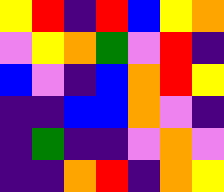[["yellow", "red", "indigo", "red", "blue", "yellow", "orange"], ["violet", "yellow", "orange", "green", "violet", "red", "indigo"], ["blue", "violet", "indigo", "blue", "orange", "red", "yellow"], ["indigo", "indigo", "blue", "blue", "orange", "violet", "indigo"], ["indigo", "green", "indigo", "indigo", "violet", "orange", "violet"], ["indigo", "indigo", "orange", "red", "indigo", "orange", "yellow"]]